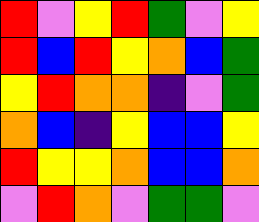[["red", "violet", "yellow", "red", "green", "violet", "yellow"], ["red", "blue", "red", "yellow", "orange", "blue", "green"], ["yellow", "red", "orange", "orange", "indigo", "violet", "green"], ["orange", "blue", "indigo", "yellow", "blue", "blue", "yellow"], ["red", "yellow", "yellow", "orange", "blue", "blue", "orange"], ["violet", "red", "orange", "violet", "green", "green", "violet"]]